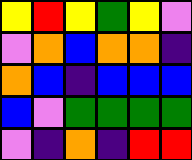[["yellow", "red", "yellow", "green", "yellow", "violet"], ["violet", "orange", "blue", "orange", "orange", "indigo"], ["orange", "blue", "indigo", "blue", "blue", "blue"], ["blue", "violet", "green", "green", "green", "green"], ["violet", "indigo", "orange", "indigo", "red", "red"]]